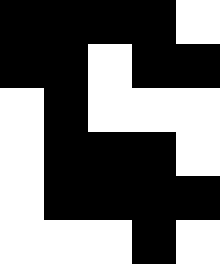[["black", "black", "black", "black", "white"], ["black", "black", "white", "black", "black"], ["white", "black", "white", "white", "white"], ["white", "black", "black", "black", "white"], ["white", "black", "black", "black", "black"], ["white", "white", "white", "black", "white"]]